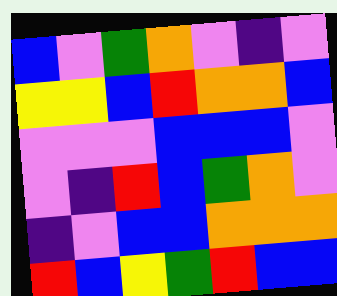[["blue", "violet", "green", "orange", "violet", "indigo", "violet"], ["yellow", "yellow", "blue", "red", "orange", "orange", "blue"], ["violet", "violet", "violet", "blue", "blue", "blue", "violet"], ["violet", "indigo", "red", "blue", "green", "orange", "violet"], ["indigo", "violet", "blue", "blue", "orange", "orange", "orange"], ["red", "blue", "yellow", "green", "red", "blue", "blue"]]